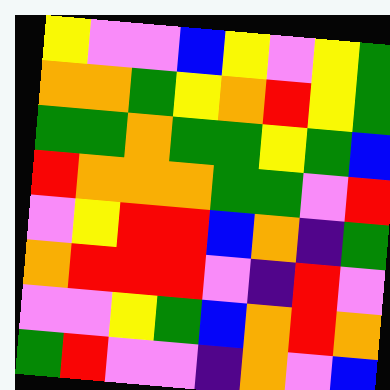[["yellow", "violet", "violet", "blue", "yellow", "violet", "yellow", "green"], ["orange", "orange", "green", "yellow", "orange", "red", "yellow", "green"], ["green", "green", "orange", "green", "green", "yellow", "green", "blue"], ["red", "orange", "orange", "orange", "green", "green", "violet", "red"], ["violet", "yellow", "red", "red", "blue", "orange", "indigo", "green"], ["orange", "red", "red", "red", "violet", "indigo", "red", "violet"], ["violet", "violet", "yellow", "green", "blue", "orange", "red", "orange"], ["green", "red", "violet", "violet", "indigo", "orange", "violet", "blue"]]